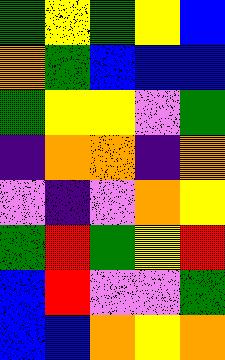[["green", "yellow", "green", "yellow", "blue"], ["orange", "green", "blue", "blue", "blue"], ["green", "yellow", "yellow", "violet", "green"], ["indigo", "orange", "orange", "indigo", "orange"], ["violet", "indigo", "violet", "orange", "yellow"], ["green", "red", "green", "yellow", "red"], ["blue", "red", "violet", "violet", "green"], ["blue", "blue", "orange", "yellow", "orange"]]